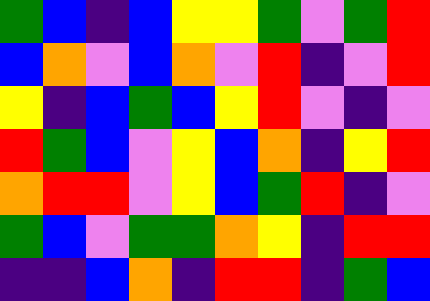[["green", "blue", "indigo", "blue", "yellow", "yellow", "green", "violet", "green", "red"], ["blue", "orange", "violet", "blue", "orange", "violet", "red", "indigo", "violet", "red"], ["yellow", "indigo", "blue", "green", "blue", "yellow", "red", "violet", "indigo", "violet"], ["red", "green", "blue", "violet", "yellow", "blue", "orange", "indigo", "yellow", "red"], ["orange", "red", "red", "violet", "yellow", "blue", "green", "red", "indigo", "violet"], ["green", "blue", "violet", "green", "green", "orange", "yellow", "indigo", "red", "red"], ["indigo", "indigo", "blue", "orange", "indigo", "red", "red", "indigo", "green", "blue"]]